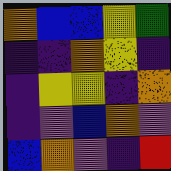[["orange", "blue", "blue", "yellow", "green"], ["indigo", "indigo", "orange", "yellow", "indigo"], ["indigo", "yellow", "yellow", "indigo", "orange"], ["indigo", "violet", "blue", "orange", "violet"], ["blue", "orange", "violet", "indigo", "red"]]